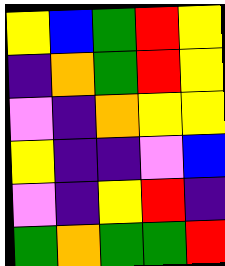[["yellow", "blue", "green", "red", "yellow"], ["indigo", "orange", "green", "red", "yellow"], ["violet", "indigo", "orange", "yellow", "yellow"], ["yellow", "indigo", "indigo", "violet", "blue"], ["violet", "indigo", "yellow", "red", "indigo"], ["green", "orange", "green", "green", "red"]]